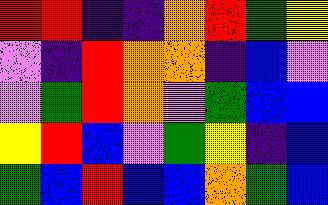[["red", "red", "indigo", "indigo", "orange", "red", "green", "yellow"], ["violet", "indigo", "red", "orange", "orange", "indigo", "blue", "violet"], ["violet", "green", "red", "orange", "violet", "green", "blue", "blue"], ["yellow", "red", "blue", "violet", "green", "yellow", "indigo", "blue"], ["green", "blue", "red", "blue", "blue", "orange", "green", "blue"]]